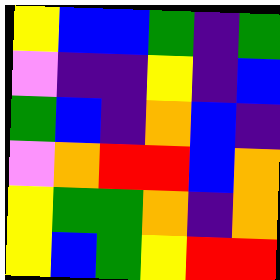[["yellow", "blue", "blue", "green", "indigo", "green"], ["violet", "indigo", "indigo", "yellow", "indigo", "blue"], ["green", "blue", "indigo", "orange", "blue", "indigo"], ["violet", "orange", "red", "red", "blue", "orange"], ["yellow", "green", "green", "orange", "indigo", "orange"], ["yellow", "blue", "green", "yellow", "red", "red"]]